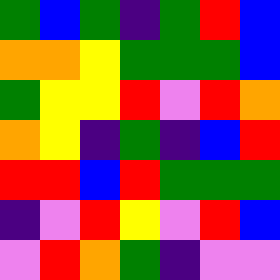[["green", "blue", "green", "indigo", "green", "red", "blue"], ["orange", "orange", "yellow", "green", "green", "green", "blue"], ["green", "yellow", "yellow", "red", "violet", "red", "orange"], ["orange", "yellow", "indigo", "green", "indigo", "blue", "red"], ["red", "red", "blue", "red", "green", "green", "green"], ["indigo", "violet", "red", "yellow", "violet", "red", "blue"], ["violet", "red", "orange", "green", "indigo", "violet", "violet"]]